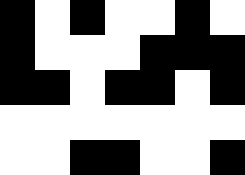[["black", "white", "black", "white", "white", "black", "white"], ["black", "white", "white", "white", "black", "black", "black"], ["black", "black", "white", "black", "black", "white", "black"], ["white", "white", "white", "white", "white", "white", "white"], ["white", "white", "black", "black", "white", "white", "black"]]